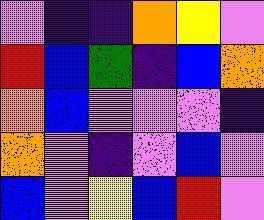[["violet", "indigo", "indigo", "orange", "yellow", "violet"], ["red", "blue", "green", "indigo", "blue", "orange"], ["orange", "blue", "violet", "violet", "violet", "indigo"], ["orange", "violet", "indigo", "violet", "blue", "violet"], ["blue", "violet", "yellow", "blue", "red", "violet"]]